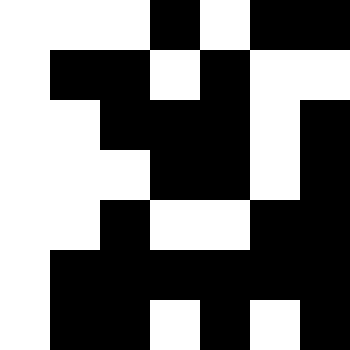[["white", "white", "white", "black", "white", "black", "black"], ["white", "black", "black", "white", "black", "white", "white"], ["white", "white", "black", "black", "black", "white", "black"], ["white", "white", "white", "black", "black", "white", "black"], ["white", "white", "black", "white", "white", "black", "black"], ["white", "black", "black", "black", "black", "black", "black"], ["white", "black", "black", "white", "black", "white", "black"]]